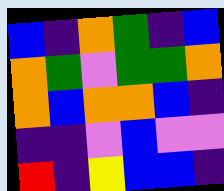[["blue", "indigo", "orange", "green", "indigo", "blue"], ["orange", "green", "violet", "green", "green", "orange"], ["orange", "blue", "orange", "orange", "blue", "indigo"], ["indigo", "indigo", "violet", "blue", "violet", "violet"], ["red", "indigo", "yellow", "blue", "blue", "indigo"]]